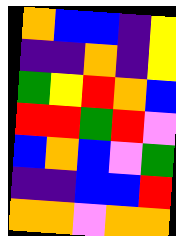[["orange", "blue", "blue", "indigo", "yellow"], ["indigo", "indigo", "orange", "indigo", "yellow"], ["green", "yellow", "red", "orange", "blue"], ["red", "red", "green", "red", "violet"], ["blue", "orange", "blue", "violet", "green"], ["indigo", "indigo", "blue", "blue", "red"], ["orange", "orange", "violet", "orange", "orange"]]